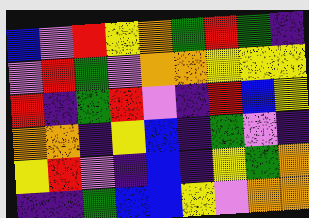[["blue", "violet", "red", "yellow", "orange", "green", "red", "green", "indigo"], ["violet", "red", "green", "violet", "orange", "orange", "yellow", "yellow", "yellow"], ["red", "indigo", "green", "red", "violet", "indigo", "red", "blue", "yellow"], ["orange", "orange", "indigo", "yellow", "blue", "indigo", "green", "violet", "indigo"], ["yellow", "red", "violet", "indigo", "blue", "indigo", "yellow", "green", "orange"], ["indigo", "indigo", "green", "blue", "blue", "yellow", "violet", "orange", "orange"]]